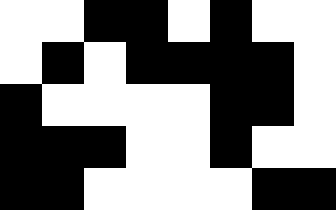[["white", "white", "black", "black", "white", "black", "white", "white"], ["white", "black", "white", "black", "black", "black", "black", "white"], ["black", "white", "white", "white", "white", "black", "black", "white"], ["black", "black", "black", "white", "white", "black", "white", "white"], ["black", "black", "white", "white", "white", "white", "black", "black"]]